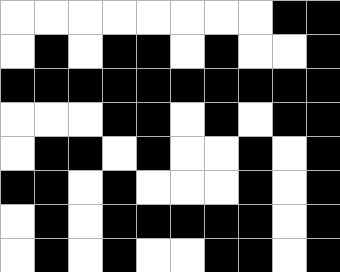[["white", "white", "white", "white", "white", "white", "white", "white", "black", "black"], ["white", "black", "white", "black", "black", "white", "black", "white", "white", "black"], ["black", "black", "black", "black", "black", "black", "black", "black", "black", "black"], ["white", "white", "white", "black", "black", "white", "black", "white", "black", "black"], ["white", "black", "black", "white", "black", "white", "white", "black", "white", "black"], ["black", "black", "white", "black", "white", "white", "white", "black", "white", "black"], ["white", "black", "white", "black", "black", "black", "black", "black", "white", "black"], ["white", "black", "white", "black", "white", "white", "black", "black", "white", "black"]]